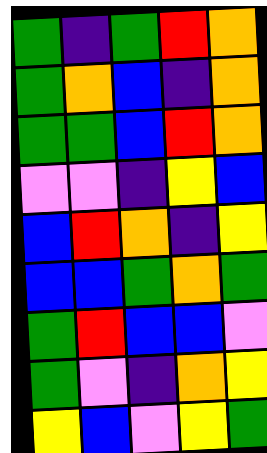[["green", "indigo", "green", "red", "orange"], ["green", "orange", "blue", "indigo", "orange"], ["green", "green", "blue", "red", "orange"], ["violet", "violet", "indigo", "yellow", "blue"], ["blue", "red", "orange", "indigo", "yellow"], ["blue", "blue", "green", "orange", "green"], ["green", "red", "blue", "blue", "violet"], ["green", "violet", "indigo", "orange", "yellow"], ["yellow", "blue", "violet", "yellow", "green"]]